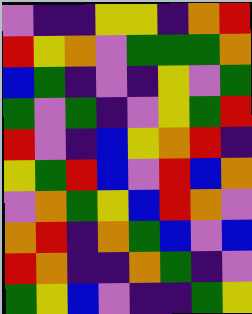[["violet", "indigo", "indigo", "yellow", "yellow", "indigo", "orange", "red"], ["red", "yellow", "orange", "violet", "green", "green", "green", "orange"], ["blue", "green", "indigo", "violet", "indigo", "yellow", "violet", "green"], ["green", "violet", "green", "indigo", "violet", "yellow", "green", "red"], ["red", "violet", "indigo", "blue", "yellow", "orange", "red", "indigo"], ["yellow", "green", "red", "blue", "violet", "red", "blue", "orange"], ["violet", "orange", "green", "yellow", "blue", "red", "orange", "violet"], ["orange", "red", "indigo", "orange", "green", "blue", "violet", "blue"], ["red", "orange", "indigo", "indigo", "orange", "green", "indigo", "violet"], ["green", "yellow", "blue", "violet", "indigo", "indigo", "green", "yellow"]]